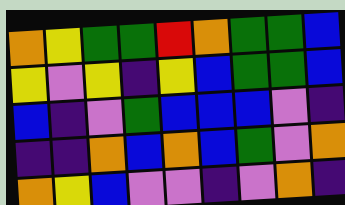[["orange", "yellow", "green", "green", "red", "orange", "green", "green", "blue"], ["yellow", "violet", "yellow", "indigo", "yellow", "blue", "green", "green", "blue"], ["blue", "indigo", "violet", "green", "blue", "blue", "blue", "violet", "indigo"], ["indigo", "indigo", "orange", "blue", "orange", "blue", "green", "violet", "orange"], ["orange", "yellow", "blue", "violet", "violet", "indigo", "violet", "orange", "indigo"]]